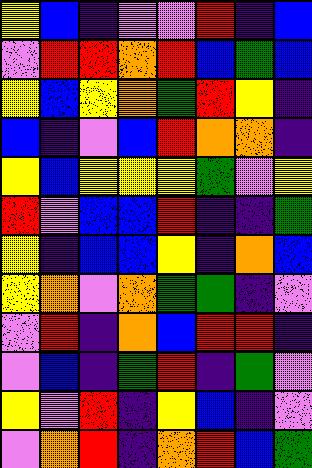[["yellow", "blue", "indigo", "violet", "violet", "red", "indigo", "blue"], ["violet", "red", "red", "orange", "red", "blue", "green", "blue"], ["yellow", "blue", "yellow", "orange", "green", "red", "yellow", "indigo"], ["blue", "indigo", "violet", "blue", "red", "orange", "orange", "indigo"], ["yellow", "blue", "yellow", "yellow", "yellow", "green", "violet", "yellow"], ["red", "violet", "blue", "blue", "red", "indigo", "indigo", "green"], ["yellow", "indigo", "blue", "blue", "yellow", "indigo", "orange", "blue"], ["yellow", "orange", "violet", "orange", "green", "green", "indigo", "violet"], ["violet", "red", "indigo", "orange", "blue", "red", "red", "indigo"], ["violet", "blue", "indigo", "green", "red", "indigo", "green", "violet"], ["yellow", "violet", "red", "indigo", "yellow", "blue", "indigo", "violet"], ["violet", "orange", "red", "indigo", "orange", "red", "blue", "green"]]